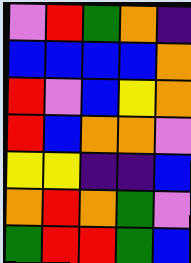[["violet", "red", "green", "orange", "indigo"], ["blue", "blue", "blue", "blue", "orange"], ["red", "violet", "blue", "yellow", "orange"], ["red", "blue", "orange", "orange", "violet"], ["yellow", "yellow", "indigo", "indigo", "blue"], ["orange", "red", "orange", "green", "violet"], ["green", "red", "red", "green", "blue"]]